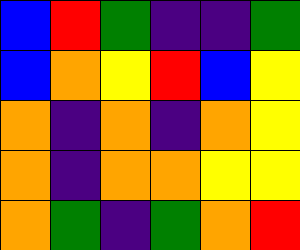[["blue", "red", "green", "indigo", "indigo", "green"], ["blue", "orange", "yellow", "red", "blue", "yellow"], ["orange", "indigo", "orange", "indigo", "orange", "yellow"], ["orange", "indigo", "orange", "orange", "yellow", "yellow"], ["orange", "green", "indigo", "green", "orange", "red"]]